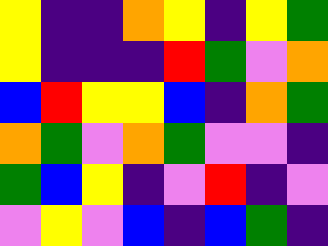[["yellow", "indigo", "indigo", "orange", "yellow", "indigo", "yellow", "green"], ["yellow", "indigo", "indigo", "indigo", "red", "green", "violet", "orange"], ["blue", "red", "yellow", "yellow", "blue", "indigo", "orange", "green"], ["orange", "green", "violet", "orange", "green", "violet", "violet", "indigo"], ["green", "blue", "yellow", "indigo", "violet", "red", "indigo", "violet"], ["violet", "yellow", "violet", "blue", "indigo", "blue", "green", "indigo"]]